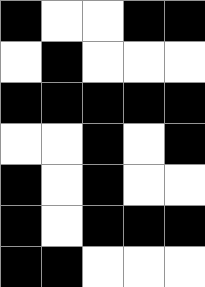[["black", "white", "white", "black", "black"], ["white", "black", "white", "white", "white"], ["black", "black", "black", "black", "black"], ["white", "white", "black", "white", "black"], ["black", "white", "black", "white", "white"], ["black", "white", "black", "black", "black"], ["black", "black", "white", "white", "white"]]